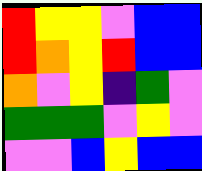[["red", "yellow", "yellow", "violet", "blue", "blue"], ["red", "orange", "yellow", "red", "blue", "blue"], ["orange", "violet", "yellow", "indigo", "green", "violet"], ["green", "green", "green", "violet", "yellow", "violet"], ["violet", "violet", "blue", "yellow", "blue", "blue"]]